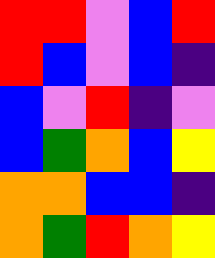[["red", "red", "violet", "blue", "red"], ["red", "blue", "violet", "blue", "indigo"], ["blue", "violet", "red", "indigo", "violet"], ["blue", "green", "orange", "blue", "yellow"], ["orange", "orange", "blue", "blue", "indigo"], ["orange", "green", "red", "orange", "yellow"]]